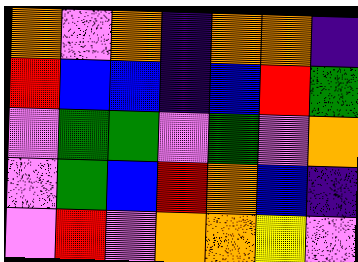[["orange", "violet", "orange", "indigo", "orange", "orange", "indigo"], ["red", "blue", "blue", "indigo", "blue", "red", "green"], ["violet", "green", "green", "violet", "green", "violet", "orange"], ["violet", "green", "blue", "red", "orange", "blue", "indigo"], ["violet", "red", "violet", "orange", "orange", "yellow", "violet"]]